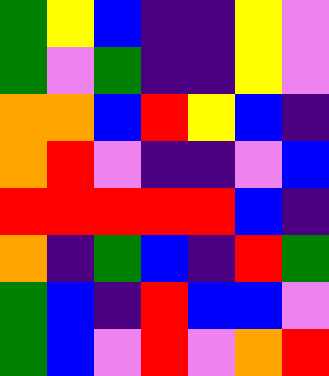[["green", "yellow", "blue", "indigo", "indigo", "yellow", "violet"], ["green", "violet", "green", "indigo", "indigo", "yellow", "violet"], ["orange", "orange", "blue", "red", "yellow", "blue", "indigo"], ["orange", "red", "violet", "indigo", "indigo", "violet", "blue"], ["red", "red", "red", "red", "red", "blue", "indigo"], ["orange", "indigo", "green", "blue", "indigo", "red", "green"], ["green", "blue", "indigo", "red", "blue", "blue", "violet"], ["green", "blue", "violet", "red", "violet", "orange", "red"]]